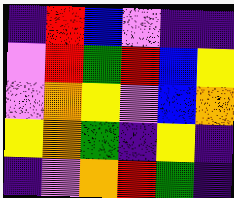[["indigo", "red", "blue", "violet", "indigo", "indigo"], ["violet", "red", "green", "red", "blue", "yellow"], ["violet", "orange", "yellow", "violet", "blue", "orange"], ["yellow", "orange", "green", "indigo", "yellow", "indigo"], ["indigo", "violet", "orange", "red", "green", "indigo"]]